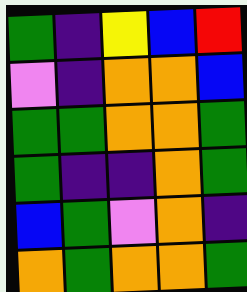[["green", "indigo", "yellow", "blue", "red"], ["violet", "indigo", "orange", "orange", "blue"], ["green", "green", "orange", "orange", "green"], ["green", "indigo", "indigo", "orange", "green"], ["blue", "green", "violet", "orange", "indigo"], ["orange", "green", "orange", "orange", "green"]]